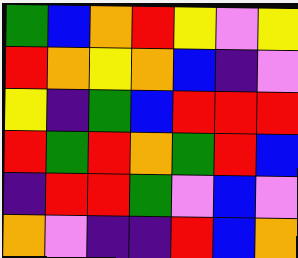[["green", "blue", "orange", "red", "yellow", "violet", "yellow"], ["red", "orange", "yellow", "orange", "blue", "indigo", "violet"], ["yellow", "indigo", "green", "blue", "red", "red", "red"], ["red", "green", "red", "orange", "green", "red", "blue"], ["indigo", "red", "red", "green", "violet", "blue", "violet"], ["orange", "violet", "indigo", "indigo", "red", "blue", "orange"]]